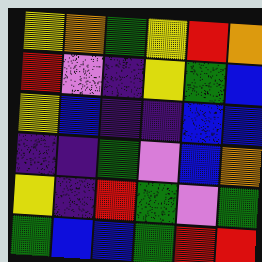[["yellow", "orange", "green", "yellow", "red", "orange"], ["red", "violet", "indigo", "yellow", "green", "blue"], ["yellow", "blue", "indigo", "indigo", "blue", "blue"], ["indigo", "indigo", "green", "violet", "blue", "orange"], ["yellow", "indigo", "red", "green", "violet", "green"], ["green", "blue", "blue", "green", "red", "red"]]